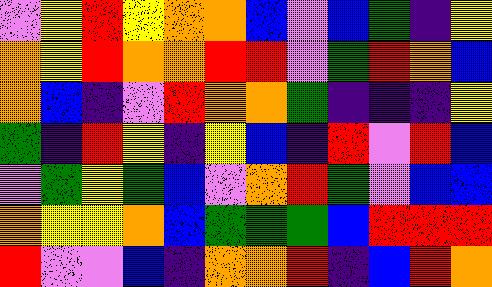[["violet", "yellow", "red", "yellow", "orange", "orange", "blue", "violet", "blue", "green", "indigo", "yellow"], ["orange", "yellow", "red", "orange", "orange", "red", "red", "violet", "green", "red", "orange", "blue"], ["orange", "blue", "indigo", "violet", "red", "orange", "orange", "green", "indigo", "indigo", "indigo", "yellow"], ["green", "indigo", "red", "yellow", "indigo", "yellow", "blue", "indigo", "red", "violet", "red", "blue"], ["violet", "green", "yellow", "green", "blue", "violet", "orange", "red", "green", "violet", "blue", "blue"], ["orange", "yellow", "yellow", "orange", "blue", "green", "green", "green", "blue", "red", "red", "red"], ["red", "violet", "violet", "blue", "indigo", "orange", "orange", "red", "indigo", "blue", "red", "orange"]]